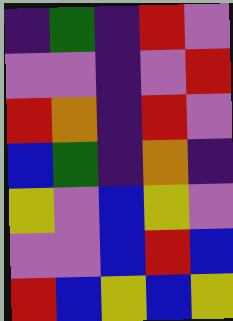[["indigo", "green", "indigo", "red", "violet"], ["violet", "violet", "indigo", "violet", "red"], ["red", "orange", "indigo", "red", "violet"], ["blue", "green", "indigo", "orange", "indigo"], ["yellow", "violet", "blue", "yellow", "violet"], ["violet", "violet", "blue", "red", "blue"], ["red", "blue", "yellow", "blue", "yellow"]]